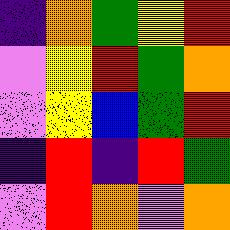[["indigo", "orange", "green", "yellow", "red"], ["violet", "yellow", "red", "green", "orange"], ["violet", "yellow", "blue", "green", "red"], ["indigo", "red", "indigo", "red", "green"], ["violet", "red", "orange", "violet", "orange"]]